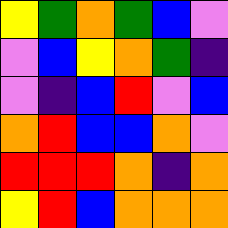[["yellow", "green", "orange", "green", "blue", "violet"], ["violet", "blue", "yellow", "orange", "green", "indigo"], ["violet", "indigo", "blue", "red", "violet", "blue"], ["orange", "red", "blue", "blue", "orange", "violet"], ["red", "red", "red", "orange", "indigo", "orange"], ["yellow", "red", "blue", "orange", "orange", "orange"]]